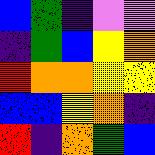[["blue", "green", "indigo", "violet", "violet"], ["indigo", "green", "blue", "yellow", "orange"], ["red", "orange", "orange", "yellow", "yellow"], ["blue", "blue", "yellow", "orange", "indigo"], ["red", "indigo", "orange", "green", "blue"]]